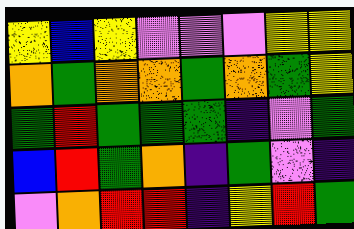[["yellow", "blue", "yellow", "violet", "violet", "violet", "yellow", "yellow"], ["orange", "green", "orange", "orange", "green", "orange", "green", "yellow"], ["green", "red", "green", "green", "green", "indigo", "violet", "green"], ["blue", "red", "green", "orange", "indigo", "green", "violet", "indigo"], ["violet", "orange", "red", "red", "indigo", "yellow", "red", "green"]]